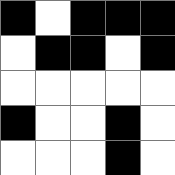[["black", "white", "black", "black", "black"], ["white", "black", "black", "white", "black"], ["white", "white", "white", "white", "white"], ["black", "white", "white", "black", "white"], ["white", "white", "white", "black", "white"]]